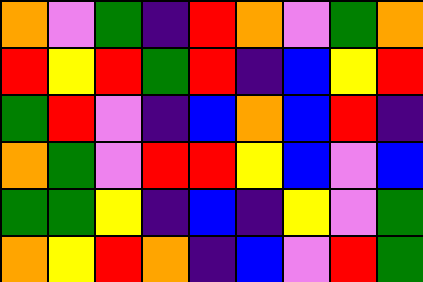[["orange", "violet", "green", "indigo", "red", "orange", "violet", "green", "orange"], ["red", "yellow", "red", "green", "red", "indigo", "blue", "yellow", "red"], ["green", "red", "violet", "indigo", "blue", "orange", "blue", "red", "indigo"], ["orange", "green", "violet", "red", "red", "yellow", "blue", "violet", "blue"], ["green", "green", "yellow", "indigo", "blue", "indigo", "yellow", "violet", "green"], ["orange", "yellow", "red", "orange", "indigo", "blue", "violet", "red", "green"]]